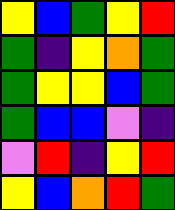[["yellow", "blue", "green", "yellow", "red"], ["green", "indigo", "yellow", "orange", "green"], ["green", "yellow", "yellow", "blue", "green"], ["green", "blue", "blue", "violet", "indigo"], ["violet", "red", "indigo", "yellow", "red"], ["yellow", "blue", "orange", "red", "green"]]